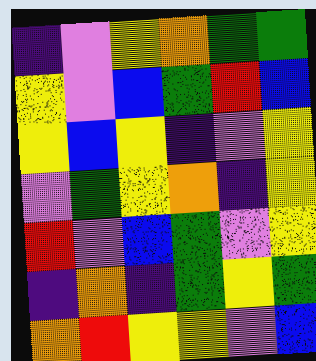[["indigo", "violet", "yellow", "orange", "green", "green"], ["yellow", "violet", "blue", "green", "red", "blue"], ["yellow", "blue", "yellow", "indigo", "violet", "yellow"], ["violet", "green", "yellow", "orange", "indigo", "yellow"], ["red", "violet", "blue", "green", "violet", "yellow"], ["indigo", "orange", "indigo", "green", "yellow", "green"], ["orange", "red", "yellow", "yellow", "violet", "blue"]]